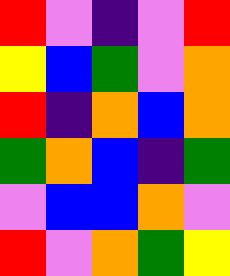[["red", "violet", "indigo", "violet", "red"], ["yellow", "blue", "green", "violet", "orange"], ["red", "indigo", "orange", "blue", "orange"], ["green", "orange", "blue", "indigo", "green"], ["violet", "blue", "blue", "orange", "violet"], ["red", "violet", "orange", "green", "yellow"]]